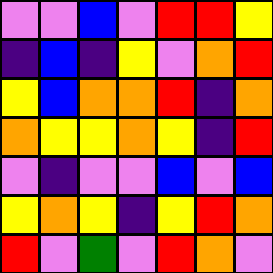[["violet", "violet", "blue", "violet", "red", "red", "yellow"], ["indigo", "blue", "indigo", "yellow", "violet", "orange", "red"], ["yellow", "blue", "orange", "orange", "red", "indigo", "orange"], ["orange", "yellow", "yellow", "orange", "yellow", "indigo", "red"], ["violet", "indigo", "violet", "violet", "blue", "violet", "blue"], ["yellow", "orange", "yellow", "indigo", "yellow", "red", "orange"], ["red", "violet", "green", "violet", "red", "orange", "violet"]]